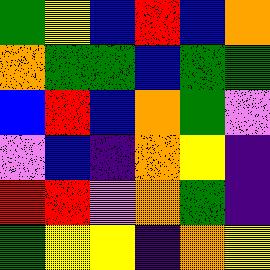[["green", "yellow", "blue", "red", "blue", "orange"], ["orange", "green", "green", "blue", "green", "green"], ["blue", "red", "blue", "orange", "green", "violet"], ["violet", "blue", "indigo", "orange", "yellow", "indigo"], ["red", "red", "violet", "orange", "green", "indigo"], ["green", "yellow", "yellow", "indigo", "orange", "yellow"]]